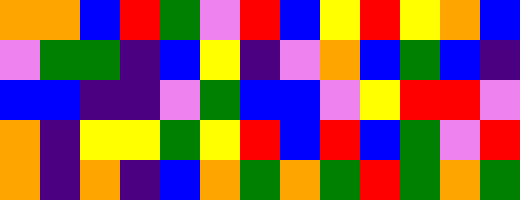[["orange", "orange", "blue", "red", "green", "violet", "red", "blue", "yellow", "red", "yellow", "orange", "blue"], ["violet", "green", "green", "indigo", "blue", "yellow", "indigo", "violet", "orange", "blue", "green", "blue", "indigo"], ["blue", "blue", "indigo", "indigo", "violet", "green", "blue", "blue", "violet", "yellow", "red", "red", "violet"], ["orange", "indigo", "yellow", "yellow", "green", "yellow", "red", "blue", "red", "blue", "green", "violet", "red"], ["orange", "indigo", "orange", "indigo", "blue", "orange", "green", "orange", "green", "red", "green", "orange", "green"]]